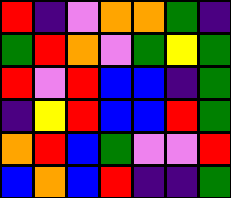[["red", "indigo", "violet", "orange", "orange", "green", "indigo"], ["green", "red", "orange", "violet", "green", "yellow", "green"], ["red", "violet", "red", "blue", "blue", "indigo", "green"], ["indigo", "yellow", "red", "blue", "blue", "red", "green"], ["orange", "red", "blue", "green", "violet", "violet", "red"], ["blue", "orange", "blue", "red", "indigo", "indigo", "green"]]